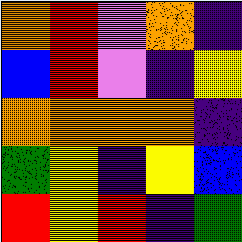[["orange", "red", "violet", "orange", "indigo"], ["blue", "red", "violet", "indigo", "yellow"], ["orange", "orange", "orange", "orange", "indigo"], ["green", "yellow", "indigo", "yellow", "blue"], ["red", "yellow", "red", "indigo", "green"]]